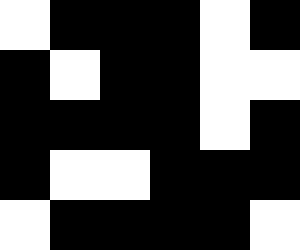[["white", "black", "black", "black", "white", "black"], ["black", "white", "black", "black", "white", "white"], ["black", "black", "black", "black", "white", "black"], ["black", "white", "white", "black", "black", "black"], ["white", "black", "black", "black", "black", "white"]]